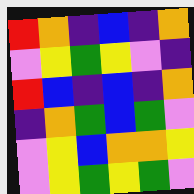[["red", "orange", "indigo", "blue", "indigo", "orange"], ["violet", "yellow", "green", "yellow", "violet", "indigo"], ["red", "blue", "indigo", "blue", "indigo", "orange"], ["indigo", "orange", "green", "blue", "green", "violet"], ["violet", "yellow", "blue", "orange", "orange", "yellow"], ["violet", "yellow", "green", "yellow", "green", "violet"]]